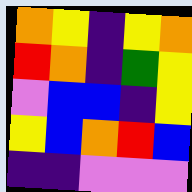[["orange", "yellow", "indigo", "yellow", "orange"], ["red", "orange", "indigo", "green", "yellow"], ["violet", "blue", "blue", "indigo", "yellow"], ["yellow", "blue", "orange", "red", "blue"], ["indigo", "indigo", "violet", "violet", "violet"]]